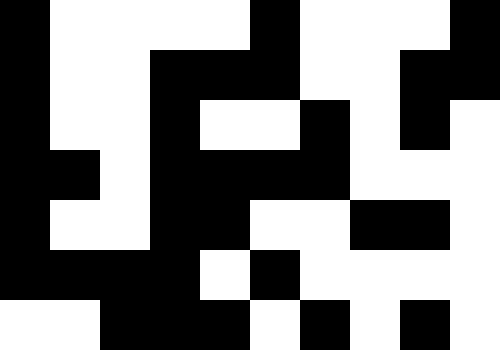[["black", "white", "white", "white", "white", "black", "white", "white", "white", "black"], ["black", "white", "white", "black", "black", "black", "white", "white", "black", "black"], ["black", "white", "white", "black", "white", "white", "black", "white", "black", "white"], ["black", "black", "white", "black", "black", "black", "black", "white", "white", "white"], ["black", "white", "white", "black", "black", "white", "white", "black", "black", "white"], ["black", "black", "black", "black", "white", "black", "white", "white", "white", "white"], ["white", "white", "black", "black", "black", "white", "black", "white", "black", "white"]]